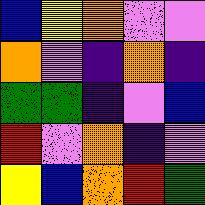[["blue", "yellow", "orange", "violet", "violet"], ["orange", "violet", "indigo", "orange", "indigo"], ["green", "green", "indigo", "violet", "blue"], ["red", "violet", "orange", "indigo", "violet"], ["yellow", "blue", "orange", "red", "green"]]